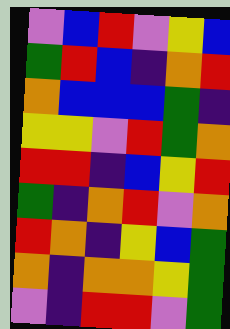[["violet", "blue", "red", "violet", "yellow", "blue"], ["green", "red", "blue", "indigo", "orange", "red"], ["orange", "blue", "blue", "blue", "green", "indigo"], ["yellow", "yellow", "violet", "red", "green", "orange"], ["red", "red", "indigo", "blue", "yellow", "red"], ["green", "indigo", "orange", "red", "violet", "orange"], ["red", "orange", "indigo", "yellow", "blue", "green"], ["orange", "indigo", "orange", "orange", "yellow", "green"], ["violet", "indigo", "red", "red", "violet", "green"]]